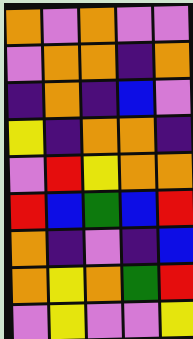[["orange", "violet", "orange", "violet", "violet"], ["violet", "orange", "orange", "indigo", "orange"], ["indigo", "orange", "indigo", "blue", "violet"], ["yellow", "indigo", "orange", "orange", "indigo"], ["violet", "red", "yellow", "orange", "orange"], ["red", "blue", "green", "blue", "red"], ["orange", "indigo", "violet", "indigo", "blue"], ["orange", "yellow", "orange", "green", "red"], ["violet", "yellow", "violet", "violet", "yellow"]]